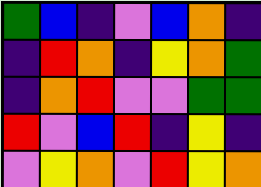[["green", "blue", "indigo", "violet", "blue", "orange", "indigo"], ["indigo", "red", "orange", "indigo", "yellow", "orange", "green"], ["indigo", "orange", "red", "violet", "violet", "green", "green"], ["red", "violet", "blue", "red", "indigo", "yellow", "indigo"], ["violet", "yellow", "orange", "violet", "red", "yellow", "orange"]]